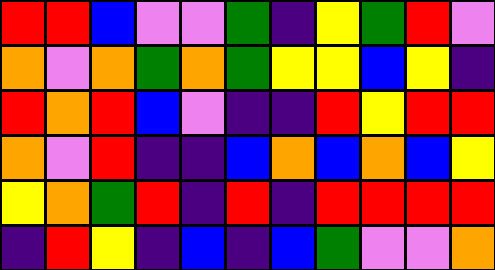[["red", "red", "blue", "violet", "violet", "green", "indigo", "yellow", "green", "red", "violet"], ["orange", "violet", "orange", "green", "orange", "green", "yellow", "yellow", "blue", "yellow", "indigo"], ["red", "orange", "red", "blue", "violet", "indigo", "indigo", "red", "yellow", "red", "red"], ["orange", "violet", "red", "indigo", "indigo", "blue", "orange", "blue", "orange", "blue", "yellow"], ["yellow", "orange", "green", "red", "indigo", "red", "indigo", "red", "red", "red", "red"], ["indigo", "red", "yellow", "indigo", "blue", "indigo", "blue", "green", "violet", "violet", "orange"]]